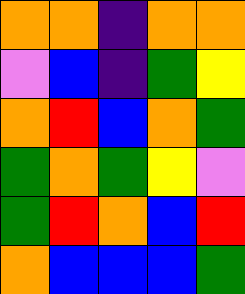[["orange", "orange", "indigo", "orange", "orange"], ["violet", "blue", "indigo", "green", "yellow"], ["orange", "red", "blue", "orange", "green"], ["green", "orange", "green", "yellow", "violet"], ["green", "red", "orange", "blue", "red"], ["orange", "blue", "blue", "blue", "green"]]